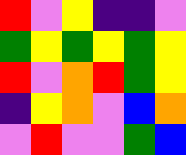[["red", "violet", "yellow", "indigo", "indigo", "violet"], ["green", "yellow", "green", "yellow", "green", "yellow"], ["red", "violet", "orange", "red", "green", "yellow"], ["indigo", "yellow", "orange", "violet", "blue", "orange"], ["violet", "red", "violet", "violet", "green", "blue"]]